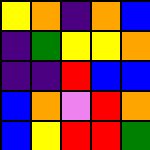[["yellow", "orange", "indigo", "orange", "blue"], ["indigo", "green", "yellow", "yellow", "orange"], ["indigo", "indigo", "red", "blue", "blue"], ["blue", "orange", "violet", "red", "orange"], ["blue", "yellow", "red", "red", "green"]]